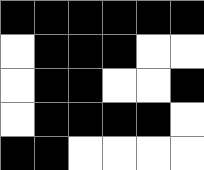[["black", "black", "black", "black", "black", "black"], ["white", "black", "black", "black", "white", "white"], ["white", "black", "black", "white", "white", "black"], ["white", "black", "black", "black", "black", "white"], ["black", "black", "white", "white", "white", "white"]]